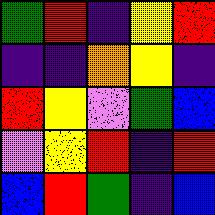[["green", "red", "indigo", "yellow", "red"], ["indigo", "indigo", "orange", "yellow", "indigo"], ["red", "yellow", "violet", "green", "blue"], ["violet", "yellow", "red", "indigo", "red"], ["blue", "red", "green", "indigo", "blue"]]